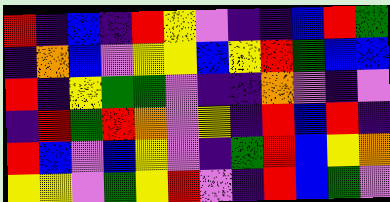[["red", "indigo", "blue", "indigo", "red", "yellow", "violet", "indigo", "indigo", "blue", "red", "green"], ["indigo", "orange", "blue", "violet", "yellow", "yellow", "blue", "yellow", "red", "green", "blue", "blue"], ["red", "indigo", "yellow", "green", "green", "violet", "indigo", "indigo", "orange", "violet", "indigo", "violet"], ["indigo", "red", "green", "red", "orange", "violet", "yellow", "indigo", "red", "blue", "red", "indigo"], ["red", "blue", "violet", "blue", "yellow", "violet", "indigo", "green", "red", "blue", "yellow", "orange"], ["yellow", "yellow", "violet", "green", "yellow", "red", "violet", "indigo", "red", "blue", "green", "violet"]]